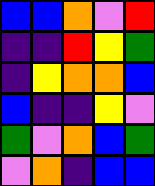[["blue", "blue", "orange", "violet", "red"], ["indigo", "indigo", "red", "yellow", "green"], ["indigo", "yellow", "orange", "orange", "blue"], ["blue", "indigo", "indigo", "yellow", "violet"], ["green", "violet", "orange", "blue", "green"], ["violet", "orange", "indigo", "blue", "blue"]]